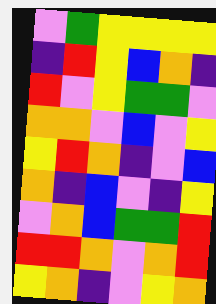[["violet", "green", "yellow", "yellow", "yellow", "yellow"], ["indigo", "red", "yellow", "blue", "orange", "indigo"], ["red", "violet", "yellow", "green", "green", "violet"], ["orange", "orange", "violet", "blue", "violet", "yellow"], ["yellow", "red", "orange", "indigo", "violet", "blue"], ["orange", "indigo", "blue", "violet", "indigo", "yellow"], ["violet", "orange", "blue", "green", "green", "red"], ["red", "red", "orange", "violet", "orange", "red"], ["yellow", "orange", "indigo", "violet", "yellow", "orange"]]